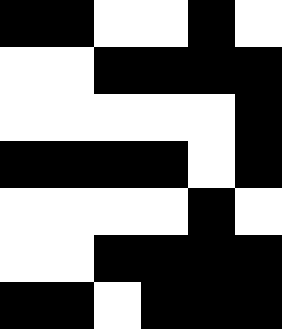[["black", "black", "white", "white", "black", "white"], ["white", "white", "black", "black", "black", "black"], ["white", "white", "white", "white", "white", "black"], ["black", "black", "black", "black", "white", "black"], ["white", "white", "white", "white", "black", "white"], ["white", "white", "black", "black", "black", "black"], ["black", "black", "white", "black", "black", "black"]]